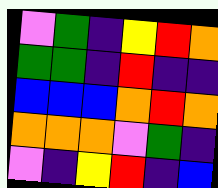[["violet", "green", "indigo", "yellow", "red", "orange"], ["green", "green", "indigo", "red", "indigo", "indigo"], ["blue", "blue", "blue", "orange", "red", "orange"], ["orange", "orange", "orange", "violet", "green", "indigo"], ["violet", "indigo", "yellow", "red", "indigo", "blue"]]